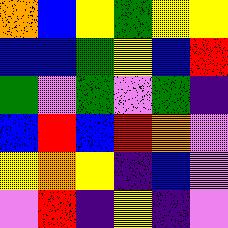[["orange", "blue", "yellow", "green", "yellow", "yellow"], ["blue", "blue", "green", "yellow", "blue", "red"], ["green", "violet", "green", "violet", "green", "indigo"], ["blue", "red", "blue", "red", "orange", "violet"], ["yellow", "orange", "yellow", "indigo", "blue", "violet"], ["violet", "red", "indigo", "yellow", "indigo", "violet"]]